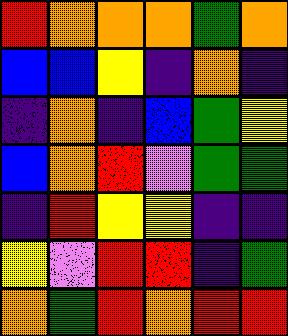[["red", "orange", "orange", "orange", "green", "orange"], ["blue", "blue", "yellow", "indigo", "orange", "indigo"], ["indigo", "orange", "indigo", "blue", "green", "yellow"], ["blue", "orange", "red", "violet", "green", "green"], ["indigo", "red", "yellow", "yellow", "indigo", "indigo"], ["yellow", "violet", "red", "red", "indigo", "green"], ["orange", "green", "red", "orange", "red", "red"]]